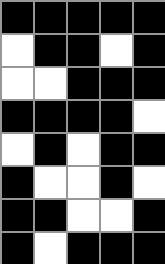[["black", "black", "black", "black", "black"], ["white", "black", "black", "white", "black"], ["white", "white", "black", "black", "black"], ["black", "black", "black", "black", "white"], ["white", "black", "white", "black", "black"], ["black", "white", "white", "black", "white"], ["black", "black", "white", "white", "black"], ["black", "white", "black", "black", "black"]]